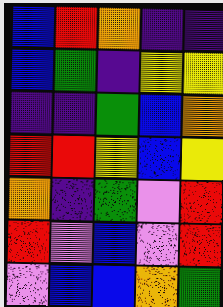[["blue", "red", "orange", "indigo", "indigo"], ["blue", "green", "indigo", "yellow", "yellow"], ["indigo", "indigo", "green", "blue", "orange"], ["red", "red", "yellow", "blue", "yellow"], ["orange", "indigo", "green", "violet", "red"], ["red", "violet", "blue", "violet", "red"], ["violet", "blue", "blue", "orange", "green"]]